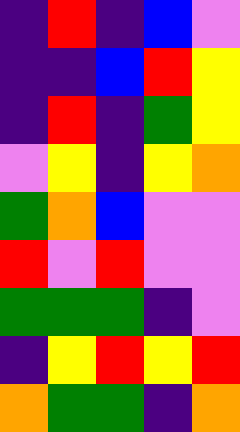[["indigo", "red", "indigo", "blue", "violet"], ["indigo", "indigo", "blue", "red", "yellow"], ["indigo", "red", "indigo", "green", "yellow"], ["violet", "yellow", "indigo", "yellow", "orange"], ["green", "orange", "blue", "violet", "violet"], ["red", "violet", "red", "violet", "violet"], ["green", "green", "green", "indigo", "violet"], ["indigo", "yellow", "red", "yellow", "red"], ["orange", "green", "green", "indigo", "orange"]]